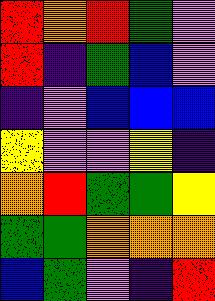[["red", "orange", "red", "green", "violet"], ["red", "indigo", "green", "blue", "violet"], ["indigo", "violet", "blue", "blue", "blue"], ["yellow", "violet", "violet", "yellow", "indigo"], ["orange", "red", "green", "green", "yellow"], ["green", "green", "orange", "orange", "orange"], ["blue", "green", "violet", "indigo", "red"]]